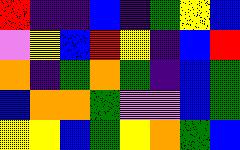[["red", "indigo", "indigo", "blue", "indigo", "green", "yellow", "blue"], ["violet", "yellow", "blue", "red", "yellow", "indigo", "blue", "red"], ["orange", "indigo", "green", "orange", "green", "indigo", "blue", "green"], ["blue", "orange", "orange", "green", "violet", "violet", "blue", "green"], ["yellow", "yellow", "blue", "green", "yellow", "orange", "green", "blue"]]